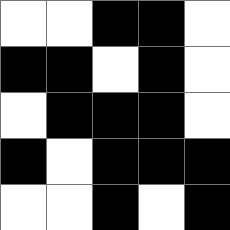[["white", "white", "black", "black", "white"], ["black", "black", "white", "black", "white"], ["white", "black", "black", "black", "white"], ["black", "white", "black", "black", "black"], ["white", "white", "black", "white", "black"]]